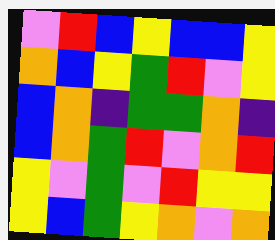[["violet", "red", "blue", "yellow", "blue", "blue", "yellow"], ["orange", "blue", "yellow", "green", "red", "violet", "yellow"], ["blue", "orange", "indigo", "green", "green", "orange", "indigo"], ["blue", "orange", "green", "red", "violet", "orange", "red"], ["yellow", "violet", "green", "violet", "red", "yellow", "yellow"], ["yellow", "blue", "green", "yellow", "orange", "violet", "orange"]]